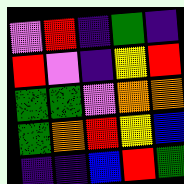[["violet", "red", "indigo", "green", "indigo"], ["red", "violet", "indigo", "yellow", "red"], ["green", "green", "violet", "orange", "orange"], ["green", "orange", "red", "yellow", "blue"], ["indigo", "indigo", "blue", "red", "green"]]